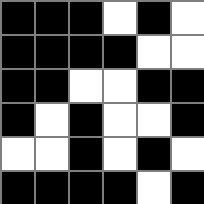[["black", "black", "black", "white", "black", "white"], ["black", "black", "black", "black", "white", "white"], ["black", "black", "white", "white", "black", "black"], ["black", "white", "black", "white", "white", "black"], ["white", "white", "black", "white", "black", "white"], ["black", "black", "black", "black", "white", "black"]]